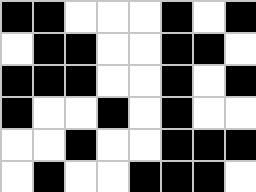[["black", "black", "white", "white", "white", "black", "white", "black"], ["white", "black", "black", "white", "white", "black", "black", "white"], ["black", "black", "black", "white", "white", "black", "white", "black"], ["black", "white", "white", "black", "white", "black", "white", "white"], ["white", "white", "black", "white", "white", "black", "black", "black"], ["white", "black", "white", "white", "black", "black", "black", "white"]]